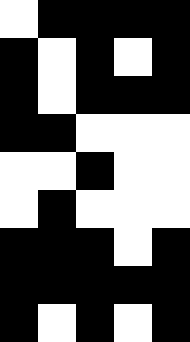[["white", "black", "black", "black", "black"], ["black", "white", "black", "white", "black"], ["black", "white", "black", "black", "black"], ["black", "black", "white", "white", "white"], ["white", "white", "black", "white", "white"], ["white", "black", "white", "white", "white"], ["black", "black", "black", "white", "black"], ["black", "black", "black", "black", "black"], ["black", "white", "black", "white", "black"]]